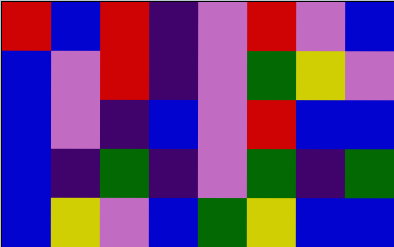[["red", "blue", "red", "indigo", "violet", "red", "violet", "blue"], ["blue", "violet", "red", "indigo", "violet", "green", "yellow", "violet"], ["blue", "violet", "indigo", "blue", "violet", "red", "blue", "blue"], ["blue", "indigo", "green", "indigo", "violet", "green", "indigo", "green"], ["blue", "yellow", "violet", "blue", "green", "yellow", "blue", "blue"]]